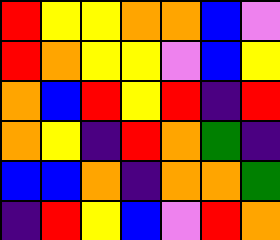[["red", "yellow", "yellow", "orange", "orange", "blue", "violet"], ["red", "orange", "yellow", "yellow", "violet", "blue", "yellow"], ["orange", "blue", "red", "yellow", "red", "indigo", "red"], ["orange", "yellow", "indigo", "red", "orange", "green", "indigo"], ["blue", "blue", "orange", "indigo", "orange", "orange", "green"], ["indigo", "red", "yellow", "blue", "violet", "red", "orange"]]